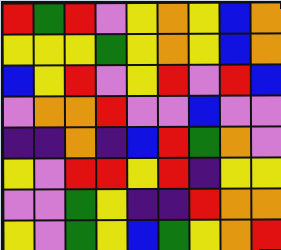[["red", "green", "red", "violet", "yellow", "orange", "yellow", "blue", "orange"], ["yellow", "yellow", "yellow", "green", "yellow", "orange", "yellow", "blue", "orange"], ["blue", "yellow", "red", "violet", "yellow", "red", "violet", "red", "blue"], ["violet", "orange", "orange", "red", "violet", "violet", "blue", "violet", "violet"], ["indigo", "indigo", "orange", "indigo", "blue", "red", "green", "orange", "violet"], ["yellow", "violet", "red", "red", "yellow", "red", "indigo", "yellow", "yellow"], ["violet", "violet", "green", "yellow", "indigo", "indigo", "red", "orange", "orange"], ["yellow", "violet", "green", "yellow", "blue", "green", "yellow", "orange", "red"]]